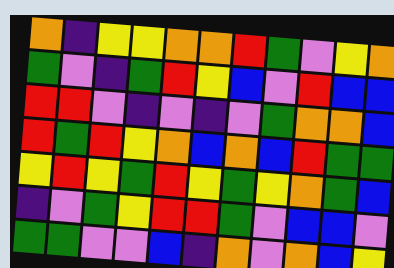[["orange", "indigo", "yellow", "yellow", "orange", "orange", "red", "green", "violet", "yellow", "orange"], ["green", "violet", "indigo", "green", "red", "yellow", "blue", "violet", "red", "blue", "blue"], ["red", "red", "violet", "indigo", "violet", "indigo", "violet", "green", "orange", "orange", "blue"], ["red", "green", "red", "yellow", "orange", "blue", "orange", "blue", "red", "green", "green"], ["yellow", "red", "yellow", "green", "red", "yellow", "green", "yellow", "orange", "green", "blue"], ["indigo", "violet", "green", "yellow", "red", "red", "green", "violet", "blue", "blue", "violet"], ["green", "green", "violet", "violet", "blue", "indigo", "orange", "violet", "orange", "blue", "yellow"]]